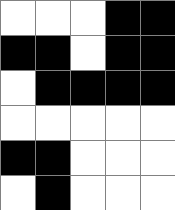[["white", "white", "white", "black", "black"], ["black", "black", "white", "black", "black"], ["white", "black", "black", "black", "black"], ["white", "white", "white", "white", "white"], ["black", "black", "white", "white", "white"], ["white", "black", "white", "white", "white"]]